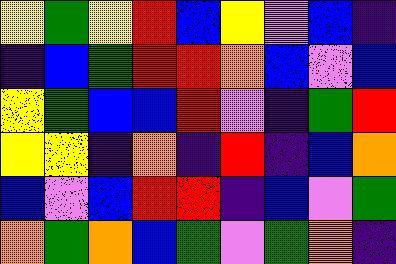[["yellow", "green", "yellow", "red", "blue", "yellow", "violet", "blue", "indigo"], ["indigo", "blue", "green", "red", "red", "orange", "blue", "violet", "blue"], ["yellow", "green", "blue", "blue", "red", "violet", "indigo", "green", "red"], ["yellow", "yellow", "indigo", "orange", "indigo", "red", "indigo", "blue", "orange"], ["blue", "violet", "blue", "red", "red", "indigo", "blue", "violet", "green"], ["orange", "green", "orange", "blue", "green", "violet", "green", "orange", "indigo"]]